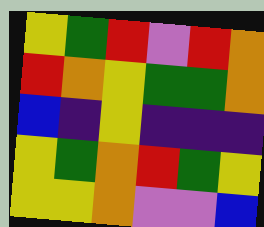[["yellow", "green", "red", "violet", "red", "orange"], ["red", "orange", "yellow", "green", "green", "orange"], ["blue", "indigo", "yellow", "indigo", "indigo", "indigo"], ["yellow", "green", "orange", "red", "green", "yellow"], ["yellow", "yellow", "orange", "violet", "violet", "blue"]]